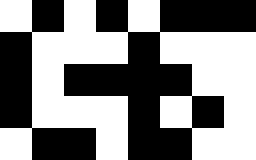[["white", "black", "white", "black", "white", "black", "black", "black"], ["black", "white", "white", "white", "black", "white", "white", "white"], ["black", "white", "black", "black", "black", "black", "white", "white"], ["black", "white", "white", "white", "black", "white", "black", "white"], ["white", "black", "black", "white", "black", "black", "white", "white"]]